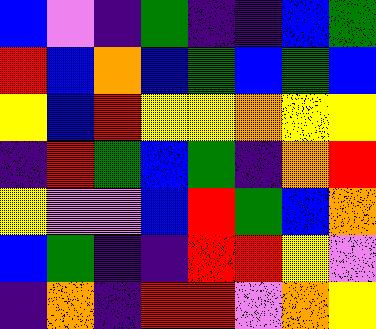[["blue", "violet", "indigo", "green", "indigo", "indigo", "blue", "green"], ["red", "blue", "orange", "blue", "green", "blue", "green", "blue"], ["yellow", "blue", "red", "yellow", "yellow", "orange", "yellow", "yellow"], ["indigo", "red", "green", "blue", "green", "indigo", "orange", "red"], ["yellow", "violet", "violet", "blue", "red", "green", "blue", "orange"], ["blue", "green", "indigo", "indigo", "red", "red", "yellow", "violet"], ["indigo", "orange", "indigo", "red", "red", "violet", "orange", "yellow"]]